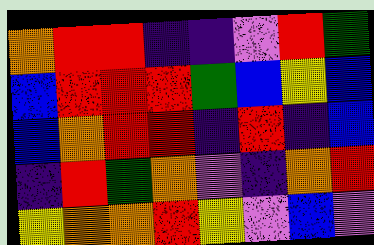[["orange", "red", "red", "indigo", "indigo", "violet", "red", "green"], ["blue", "red", "red", "red", "green", "blue", "yellow", "blue"], ["blue", "orange", "red", "red", "indigo", "red", "indigo", "blue"], ["indigo", "red", "green", "orange", "violet", "indigo", "orange", "red"], ["yellow", "orange", "orange", "red", "yellow", "violet", "blue", "violet"]]